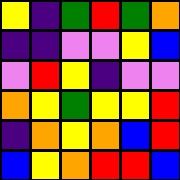[["yellow", "indigo", "green", "red", "green", "orange"], ["indigo", "indigo", "violet", "violet", "yellow", "blue"], ["violet", "red", "yellow", "indigo", "violet", "violet"], ["orange", "yellow", "green", "yellow", "yellow", "red"], ["indigo", "orange", "yellow", "orange", "blue", "red"], ["blue", "yellow", "orange", "red", "red", "blue"]]